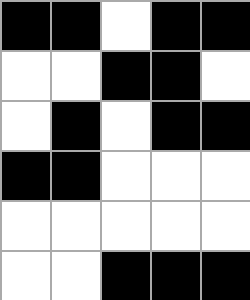[["black", "black", "white", "black", "black"], ["white", "white", "black", "black", "white"], ["white", "black", "white", "black", "black"], ["black", "black", "white", "white", "white"], ["white", "white", "white", "white", "white"], ["white", "white", "black", "black", "black"]]